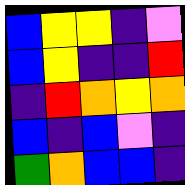[["blue", "yellow", "yellow", "indigo", "violet"], ["blue", "yellow", "indigo", "indigo", "red"], ["indigo", "red", "orange", "yellow", "orange"], ["blue", "indigo", "blue", "violet", "indigo"], ["green", "orange", "blue", "blue", "indigo"]]